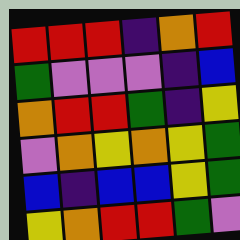[["red", "red", "red", "indigo", "orange", "red"], ["green", "violet", "violet", "violet", "indigo", "blue"], ["orange", "red", "red", "green", "indigo", "yellow"], ["violet", "orange", "yellow", "orange", "yellow", "green"], ["blue", "indigo", "blue", "blue", "yellow", "green"], ["yellow", "orange", "red", "red", "green", "violet"]]